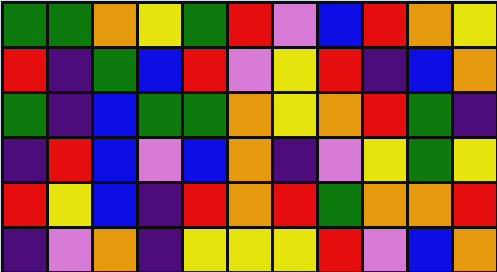[["green", "green", "orange", "yellow", "green", "red", "violet", "blue", "red", "orange", "yellow"], ["red", "indigo", "green", "blue", "red", "violet", "yellow", "red", "indigo", "blue", "orange"], ["green", "indigo", "blue", "green", "green", "orange", "yellow", "orange", "red", "green", "indigo"], ["indigo", "red", "blue", "violet", "blue", "orange", "indigo", "violet", "yellow", "green", "yellow"], ["red", "yellow", "blue", "indigo", "red", "orange", "red", "green", "orange", "orange", "red"], ["indigo", "violet", "orange", "indigo", "yellow", "yellow", "yellow", "red", "violet", "blue", "orange"]]